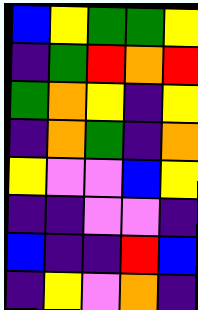[["blue", "yellow", "green", "green", "yellow"], ["indigo", "green", "red", "orange", "red"], ["green", "orange", "yellow", "indigo", "yellow"], ["indigo", "orange", "green", "indigo", "orange"], ["yellow", "violet", "violet", "blue", "yellow"], ["indigo", "indigo", "violet", "violet", "indigo"], ["blue", "indigo", "indigo", "red", "blue"], ["indigo", "yellow", "violet", "orange", "indigo"]]